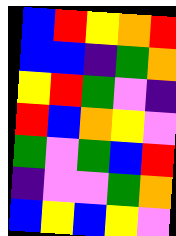[["blue", "red", "yellow", "orange", "red"], ["blue", "blue", "indigo", "green", "orange"], ["yellow", "red", "green", "violet", "indigo"], ["red", "blue", "orange", "yellow", "violet"], ["green", "violet", "green", "blue", "red"], ["indigo", "violet", "violet", "green", "orange"], ["blue", "yellow", "blue", "yellow", "violet"]]